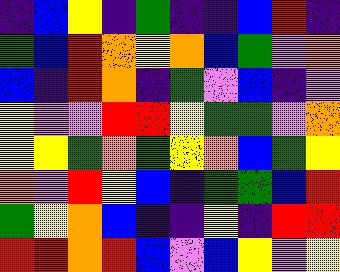[["indigo", "blue", "yellow", "indigo", "green", "indigo", "indigo", "blue", "red", "indigo"], ["green", "blue", "red", "orange", "yellow", "orange", "blue", "green", "violet", "orange"], ["blue", "indigo", "red", "orange", "indigo", "green", "violet", "blue", "indigo", "violet"], ["yellow", "violet", "violet", "red", "red", "yellow", "green", "green", "violet", "orange"], ["yellow", "yellow", "green", "orange", "green", "yellow", "orange", "blue", "green", "yellow"], ["orange", "violet", "red", "yellow", "blue", "indigo", "green", "green", "blue", "red"], ["green", "yellow", "orange", "blue", "indigo", "indigo", "yellow", "indigo", "red", "red"], ["red", "red", "orange", "red", "blue", "violet", "blue", "yellow", "violet", "yellow"]]